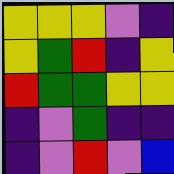[["yellow", "yellow", "yellow", "violet", "indigo"], ["yellow", "green", "red", "indigo", "yellow"], ["red", "green", "green", "yellow", "yellow"], ["indigo", "violet", "green", "indigo", "indigo"], ["indigo", "violet", "red", "violet", "blue"]]